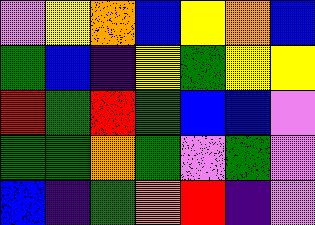[["violet", "yellow", "orange", "blue", "yellow", "orange", "blue"], ["green", "blue", "indigo", "yellow", "green", "yellow", "yellow"], ["red", "green", "red", "green", "blue", "blue", "violet"], ["green", "green", "orange", "green", "violet", "green", "violet"], ["blue", "indigo", "green", "orange", "red", "indigo", "violet"]]